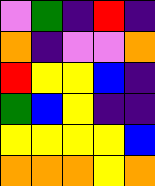[["violet", "green", "indigo", "red", "indigo"], ["orange", "indigo", "violet", "violet", "orange"], ["red", "yellow", "yellow", "blue", "indigo"], ["green", "blue", "yellow", "indigo", "indigo"], ["yellow", "yellow", "yellow", "yellow", "blue"], ["orange", "orange", "orange", "yellow", "orange"]]